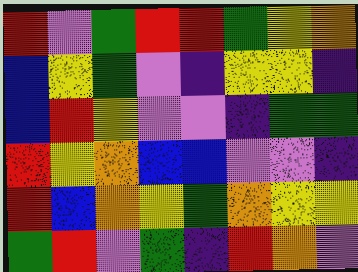[["red", "violet", "green", "red", "red", "green", "yellow", "orange"], ["blue", "yellow", "green", "violet", "indigo", "yellow", "yellow", "indigo"], ["blue", "red", "yellow", "violet", "violet", "indigo", "green", "green"], ["red", "yellow", "orange", "blue", "blue", "violet", "violet", "indigo"], ["red", "blue", "orange", "yellow", "green", "orange", "yellow", "yellow"], ["green", "red", "violet", "green", "indigo", "red", "orange", "violet"]]